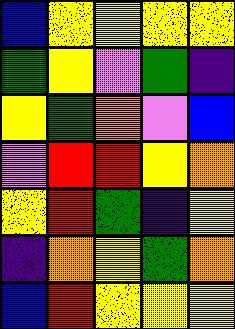[["blue", "yellow", "yellow", "yellow", "yellow"], ["green", "yellow", "violet", "green", "indigo"], ["yellow", "green", "orange", "violet", "blue"], ["violet", "red", "red", "yellow", "orange"], ["yellow", "red", "green", "indigo", "yellow"], ["indigo", "orange", "yellow", "green", "orange"], ["blue", "red", "yellow", "yellow", "yellow"]]